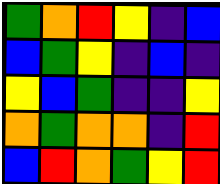[["green", "orange", "red", "yellow", "indigo", "blue"], ["blue", "green", "yellow", "indigo", "blue", "indigo"], ["yellow", "blue", "green", "indigo", "indigo", "yellow"], ["orange", "green", "orange", "orange", "indigo", "red"], ["blue", "red", "orange", "green", "yellow", "red"]]